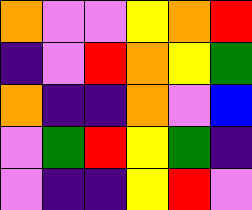[["orange", "violet", "violet", "yellow", "orange", "red"], ["indigo", "violet", "red", "orange", "yellow", "green"], ["orange", "indigo", "indigo", "orange", "violet", "blue"], ["violet", "green", "red", "yellow", "green", "indigo"], ["violet", "indigo", "indigo", "yellow", "red", "violet"]]